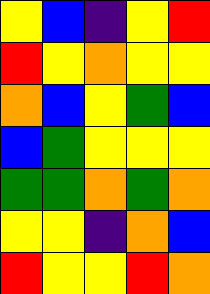[["yellow", "blue", "indigo", "yellow", "red"], ["red", "yellow", "orange", "yellow", "yellow"], ["orange", "blue", "yellow", "green", "blue"], ["blue", "green", "yellow", "yellow", "yellow"], ["green", "green", "orange", "green", "orange"], ["yellow", "yellow", "indigo", "orange", "blue"], ["red", "yellow", "yellow", "red", "orange"]]